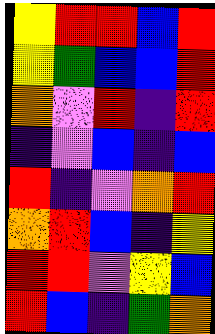[["yellow", "red", "red", "blue", "red"], ["yellow", "green", "blue", "blue", "red"], ["orange", "violet", "red", "indigo", "red"], ["indigo", "violet", "blue", "indigo", "blue"], ["red", "indigo", "violet", "orange", "red"], ["orange", "red", "blue", "indigo", "yellow"], ["red", "red", "violet", "yellow", "blue"], ["red", "blue", "indigo", "green", "orange"]]